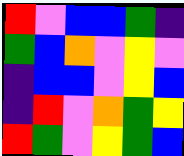[["red", "violet", "blue", "blue", "green", "indigo"], ["green", "blue", "orange", "violet", "yellow", "violet"], ["indigo", "blue", "blue", "violet", "yellow", "blue"], ["indigo", "red", "violet", "orange", "green", "yellow"], ["red", "green", "violet", "yellow", "green", "blue"]]